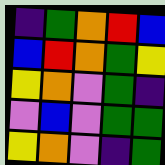[["indigo", "green", "orange", "red", "blue"], ["blue", "red", "orange", "green", "yellow"], ["yellow", "orange", "violet", "green", "indigo"], ["violet", "blue", "violet", "green", "green"], ["yellow", "orange", "violet", "indigo", "green"]]